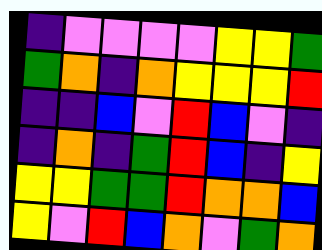[["indigo", "violet", "violet", "violet", "violet", "yellow", "yellow", "green"], ["green", "orange", "indigo", "orange", "yellow", "yellow", "yellow", "red"], ["indigo", "indigo", "blue", "violet", "red", "blue", "violet", "indigo"], ["indigo", "orange", "indigo", "green", "red", "blue", "indigo", "yellow"], ["yellow", "yellow", "green", "green", "red", "orange", "orange", "blue"], ["yellow", "violet", "red", "blue", "orange", "violet", "green", "orange"]]